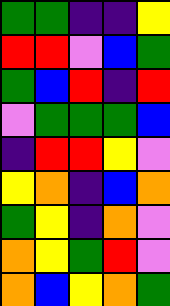[["green", "green", "indigo", "indigo", "yellow"], ["red", "red", "violet", "blue", "green"], ["green", "blue", "red", "indigo", "red"], ["violet", "green", "green", "green", "blue"], ["indigo", "red", "red", "yellow", "violet"], ["yellow", "orange", "indigo", "blue", "orange"], ["green", "yellow", "indigo", "orange", "violet"], ["orange", "yellow", "green", "red", "violet"], ["orange", "blue", "yellow", "orange", "green"]]